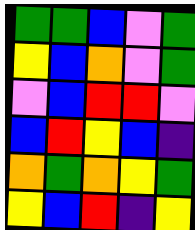[["green", "green", "blue", "violet", "green"], ["yellow", "blue", "orange", "violet", "green"], ["violet", "blue", "red", "red", "violet"], ["blue", "red", "yellow", "blue", "indigo"], ["orange", "green", "orange", "yellow", "green"], ["yellow", "blue", "red", "indigo", "yellow"]]